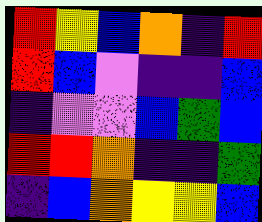[["red", "yellow", "blue", "orange", "indigo", "red"], ["red", "blue", "violet", "indigo", "indigo", "blue"], ["indigo", "violet", "violet", "blue", "green", "blue"], ["red", "red", "orange", "indigo", "indigo", "green"], ["indigo", "blue", "orange", "yellow", "yellow", "blue"]]